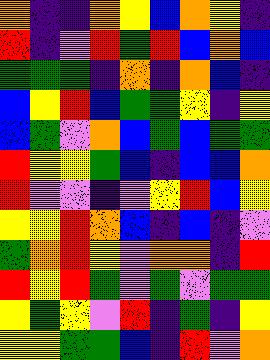[["orange", "indigo", "indigo", "orange", "yellow", "blue", "orange", "yellow", "indigo"], ["red", "indigo", "violet", "red", "green", "red", "blue", "orange", "blue"], ["green", "green", "green", "indigo", "orange", "indigo", "orange", "blue", "indigo"], ["blue", "yellow", "red", "blue", "green", "green", "yellow", "indigo", "yellow"], ["blue", "green", "violet", "orange", "blue", "green", "blue", "green", "green"], ["red", "yellow", "yellow", "green", "blue", "indigo", "blue", "blue", "orange"], ["red", "violet", "violet", "indigo", "violet", "yellow", "red", "blue", "yellow"], ["yellow", "yellow", "red", "orange", "blue", "indigo", "blue", "indigo", "violet"], ["green", "orange", "red", "yellow", "violet", "orange", "orange", "indigo", "red"], ["red", "yellow", "red", "green", "violet", "green", "violet", "green", "green"], ["yellow", "green", "yellow", "violet", "red", "indigo", "green", "indigo", "yellow"], ["yellow", "yellow", "green", "green", "blue", "indigo", "red", "violet", "orange"]]